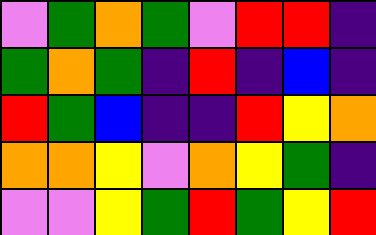[["violet", "green", "orange", "green", "violet", "red", "red", "indigo"], ["green", "orange", "green", "indigo", "red", "indigo", "blue", "indigo"], ["red", "green", "blue", "indigo", "indigo", "red", "yellow", "orange"], ["orange", "orange", "yellow", "violet", "orange", "yellow", "green", "indigo"], ["violet", "violet", "yellow", "green", "red", "green", "yellow", "red"]]